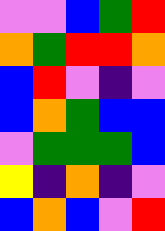[["violet", "violet", "blue", "green", "red"], ["orange", "green", "red", "red", "orange"], ["blue", "red", "violet", "indigo", "violet"], ["blue", "orange", "green", "blue", "blue"], ["violet", "green", "green", "green", "blue"], ["yellow", "indigo", "orange", "indigo", "violet"], ["blue", "orange", "blue", "violet", "red"]]